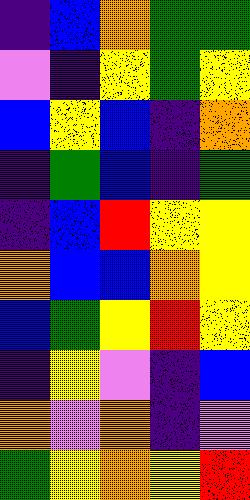[["indigo", "blue", "orange", "green", "green"], ["violet", "indigo", "yellow", "green", "yellow"], ["blue", "yellow", "blue", "indigo", "orange"], ["indigo", "green", "blue", "indigo", "green"], ["indigo", "blue", "red", "yellow", "yellow"], ["orange", "blue", "blue", "orange", "yellow"], ["blue", "green", "yellow", "red", "yellow"], ["indigo", "yellow", "violet", "indigo", "blue"], ["orange", "violet", "orange", "indigo", "violet"], ["green", "yellow", "orange", "yellow", "red"]]